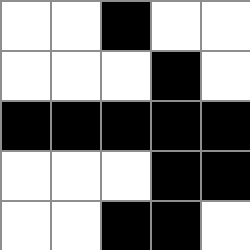[["white", "white", "black", "white", "white"], ["white", "white", "white", "black", "white"], ["black", "black", "black", "black", "black"], ["white", "white", "white", "black", "black"], ["white", "white", "black", "black", "white"]]